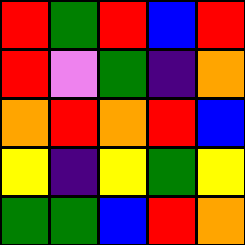[["red", "green", "red", "blue", "red"], ["red", "violet", "green", "indigo", "orange"], ["orange", "red", "orange", "red", "blue"], ["yellow", "indigo", "yellow", "green", "yellow"], ["green", "green", "blue", "red", "orange"]]